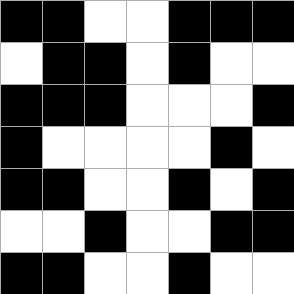[["black", "black", "white", "white", "black", "black", "black"], ["white", "black", "black", "white", "black", "white", "white"], ["black", "black", "black", "white", "white", "white", "black"], ["black", "white", "white", "white", "white", "black", "white"], ["black", "black", "white", "white", "black", "white", "black"], ["white", "white", "black", "white", "white", "black", "black"], ["black", "black", "white", "white", "black", "white", "white"]]